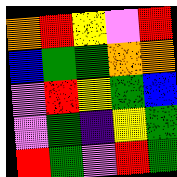[["orange", "red", "yellow", "violet", "red"], ["blue", "green", "green", "orange", "orange"], ["violet", "red", "yellow", "green", "blue"], ["violet", "green", "indigo", "yellow", "green"], ["red", "green", "violet", "red", "green"]]